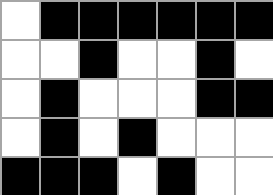[["white", "black", "black", "black", "black", "black", "black"], ["white", "white", "black", "white", "white", "black", "white"], ["white", "black", "white", "white", "white", "black", "black"], ["white", "black", "white", "black", "white", "white", "white"], ["black", "black", "black", "white", "black", "white", "white"]]